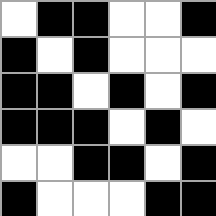[["white", "black", "black", "white", "white", "black"], ["black", "white", "black", "white", "white", "white"], ["black", "black", "white", "black", "white", "black"], ["black", "black", "black", "white", "black", "white"], ["white", "white", "black", "black", "white", "black"], ["black", "white", "white", "white", "black", "black"]]